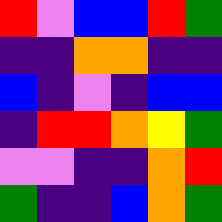[["red", "violet", "blue", "blue", "red", "green"], ["indigo", "indigo", "orange", "orange", "indigo", "indigo"], ["blue", "indigo", "violet", "indigo", "blue", "blue"], ["indigo", "red", "red", "orange", "yellow", "green"], ["violet", "violet", "indigo", "indigo", "orange", "red"], ["green", "indigo", "indigo", "blue", "orange", "green"]]